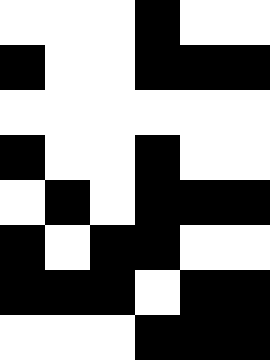[["white", "white", "white", "black", "white", "white"], ["black", "white", "white", "black", "black", "black"], ["white", "white", "white", "white", "white", "white"], ["black", "white", "white", "black", "white", "white"], ["white", "black", "white", "black", "black", "black"], ["black", "white", "black", "black", "white", "white"], ["black", "black", "black", "white", "black", "black"], ["white", "white", "white", "black", "black", "black"]]